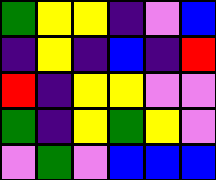[["green", "yellow", "yellow", "indigo", "violet", "blue"], ["indigo", "yellow", "indigo", "blue", "indigo", "red"], ["red", "indigo", "yellow", "yellow", "violet", "violet"], ["green", "indigo", "yellow", "green", "yellow", "violet"], ["violet", "green", "violet", "blue", "blue", "blue"]]